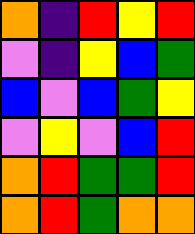[["orange", "indigo", "red", "yellow", "red"], ["violet", "indigo", "yellow", "blue", "green"], ["blue", "violet", "blue", "green", "yellow"], ["violet", "yellow", "violet", "blue", "red"], ["orange", "red", "green", "green", "red"], ["orange", "red", "green", "orange", "orange"]]